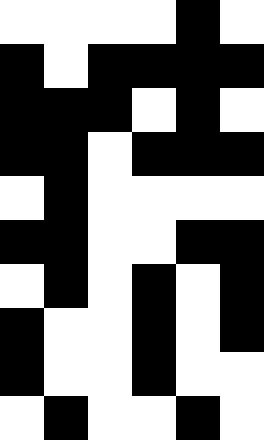[["white", "white", "white", "white", "black", "white"], ["black", "white", "black", "black", "black", "black"], ["black", "black", "black", "white", "black", "white"], ["black", "black", "white", "black", "black", "black"], ["white", "black", "white", "white", "white", "white"], ["black", "black", "white", "white", "black", "black"], ["white", "black", "white", "black", "white", "black"], ["black", "white", "white", "black", "white", "black"], ["black", "white", "white", "black", "white", "white"], ["white", "black", "white", "white", "black", "white"]]